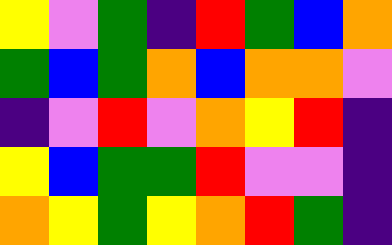[["yellow", "violet", "green", "indigo", "red", "green", "blue", "orange"], ["green", "blue", "green", "orange", "blue", "orange", "orange", "violet"], ["indigo", "violet", "red", "violet", "orange", "yellow", "red", "indigo"], ["yellow", "blue", "green", "green", "red", "violet", "violet", "indigo"], ["orange", "yellow", "green", "yellow", "orange", "red", "green", "indigo"]]